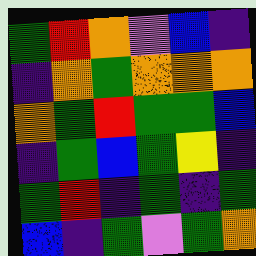[["green", "red", "orange", "violet", "blue", "indigo"], ["indigo", "orange", "green", "orange", "orange", "orange"], ["orange", "green", "red", "green", "green", "blue"], ["indigo", "green", "blue", "green", "yellow", "indigo"], ["green", "red", "indigo", "green", "indigo", "green"], ["blue", "indigo", "green", "violet", "green", "orange"]]